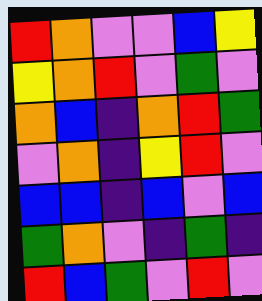[["red", "orange", "violet", "violet", "blue", "yellow"], ["yellow", "orange", "red", "violet", "green", "violet"], ["orange", "blue", "indigo", "orange", "red", "green"], ["violet", "orange", "indigo", "yellow", "red", "violet"], ["blue", "blue", "indigo", "blue", "violet", "blue"], ["green", "orange", "violet", "indigo", "green", "indigo"], ["red", "blue", "green", "violet", "red", "violet"]]